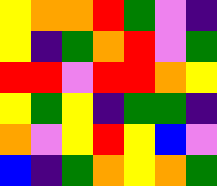[["yellow", "orange", "orange", "red", "green", "violet", "indigo"], ["yellow", "indigo", "green", "orange", "red", "violet", "green"], ["red", "red", "violet", "red", "red", "orange", "yellow"], ["yellow", "green", "yellow", "indigo", "green", "green", "indigo"], ["orange", "violet", "yellow", "red", "yellow", "blue", "violet"], ["blue", "indigo", "green", "orange", "yellow", "orange", "green"]]